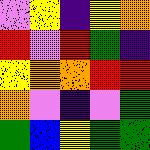[["violet", "yellow", "indigo", "yellow", "orange"], ["red", "violet", "red", "green", "indigo"], ["yellow", "orange", "orange", "red", "red"], ["orange", "violet", "indigo", "violet", "green"], ["green", "blue", "yellow", "green", "green"]]